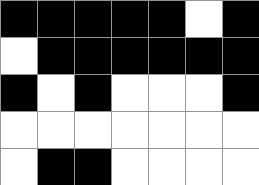[["black", "black", "black", "black", "black", "white", "black"], ["white", "black", "black", "black", "black", "black", "black"], ["black", "white", "black", "white", "white", "white", "black"], ["white", "white", "white", "white", "white", "white", "white"], ["white", "black", "black", "white", "white", "white", "white"]]